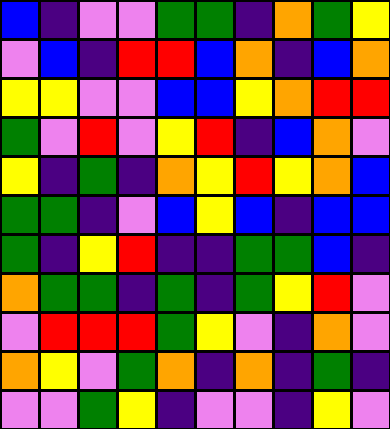[["blue", "indigo", "violet", "violet", "green", "green", "indigo", "orange", "green", "yellow"], ["violet", "blue", "indigo", "red", "red", "blue", "orange", "indigo", "blue", "orange"], ["yellow", "yellow", "violet", "violet", "blue", "blue", "yellow", "orange", "red", "red"], ["green", "violet", "red", "violet", "yellow", "red", "indigo", "blue", "orange", "violet"], ["yellow", "indigo", "green", "indigo", "orange", "yellow", "red", "yellow", "orange", "blue"], ["green", "green", "indigo", "violet", "blue", "yellow", "blue", "indigo", "blue", "blue"], ["green", "indigo", "yellow", "red", "indigo", "indigo", "green", "green", "blue", "indigo"], ["orange", "green", "green", "indigo", "green", "indigo", "green", "yellow", "red", "violet"], ["violet", "red", "red", "red", "green", "yellow", "violet", "indigo", "orange", "violet"], ["orange", "yellow", "violet", "green", "orange", "indigo", "orange", "indigo", "green", "indigo"], ["violet", "violet", "green", "yellow", "indigo", "violet", "violet", "indigo", "yellow", "violet"]]